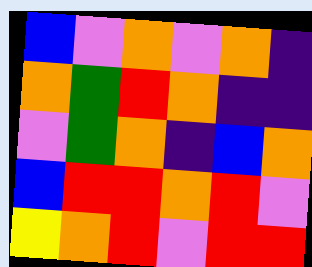[["blue", "violet", "orange", "violet", "orange", "indigo"], ["orange", "green", "red", "orange", "indigo", "indigo"], ["violet", "green", "orange", "indigo", "blue", "orange"], ["blue", "red", "red", "orange", "red", "violet"], ["yellow", "orange", "red", "violet", "red", "red"]]